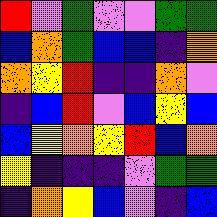[["red", "violet", "green", "violet", "violet", "green", "green"], ["blue", "orange", "green", "blue", "blue", "indigo", "orange"], ["orange", "yellow", "red", "indigo", "indigo", "orange", "violet"], ["indigo", "blue", "red", "violet", "blue", "yellow", "blue"], ["blue", "yellow", "orange", "yellow", "red", "blue", "orange"], ["yellow", "indigo", "indigo", "indigo", "violet", "green", "green"], ["indigo", "orange", "yellow", "blue", "violet", "indigo", "blue"]]